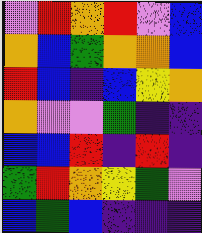[["violet", "red", "orange", "red", "violet", "blue"], ["orange", "blue", "green", "orange", "orange", "blue"], ["red", "blue", "indigo", "blue", "yellow", "orange"], ["orange", "violet", "violet", "green", "indigo", "indigo"], ["blue", "blue", "red", "indigo", "red", "indigo"], ["green", "red", "orange", "yellow", "green", "violet"], ["blue", "green", "blue", "indigo", "indigo", "indigo"]]